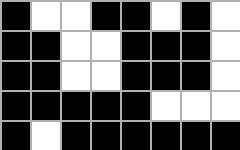[["black", "white", "white", "black", "black", "white", "black", "white"], ["black", "black", "white", "white", "black", "black", "black", "white"], ["black", "black", "white", "white", "black", "black", "black", "white"], ["black", "black", "black", "black", "black", "white", "white", "white"], ["black", "white", "black", "black", "black", "black", "black", "black"]]